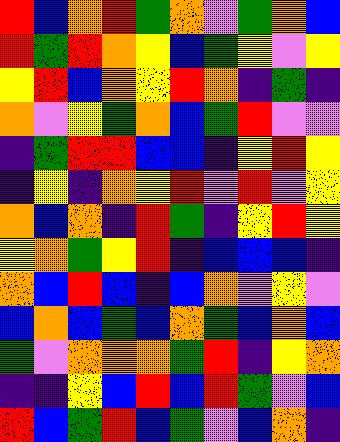[["red", "blue", "orange", "red", "green", "orange", "violet", "green", "orange", "blue"], ["red", "green", "red", "orange", "yellow", "blue", "green", "yellow", "violet", "yellow"], ["yellow", "red", "blue", "orange", "yellow", "red", "orange", "indigo", "green", "indigo"], ["orange", "violet", "yellow", "green", "orange", "blue", "green", "red", "violet", "violet"], ["indigo", "green", "red", "red", "blue", "blue", "indigo", "yellow", "red", "yellow"], ["indigo", "yellow", "indigo", "orange", "yellow", "red", "violet", "red", "violet", "yellow"], ["orange", "blue", "orange", "indigo", "red", "green", "indigo", "yellow", "red", "yellow"], ["yellow", "orange", "green", "yellow", "red", "indigo", "blue", "blue", "blue", "indigo"], ["orange", "blue", "red", "blue", "indigo", "blue", "orange", "violet", "yellow", "violet"], ["blue", "orange", "blue", "green", "blue", "orange", "green", "blue", "orange", "blue"], ["green", "violet", "orange", "orange", "orange", "green", "red", "indigo", "yellow", "orange"], ["indigo", "indigo", "yellow", "blue", "red", "blue", "red", "green", "violet", "blue"], ["red", "blue", "green", "red", "blue", "green", "violet", "blue", "orange", "indigo"]]